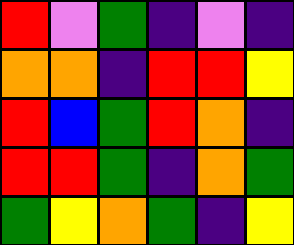[["red", "violet", "green", "indigo", "violet", "indigo"], ["orange", "orange", "indigo", "red", "red", "yellow"], ["red", "blue", "green", "red", "orange", "indigo"], ["red", "red", "green", "indigo", "orange", "green"], ["green", "yellow", "orange", "green", "indigo", "yellow"]]